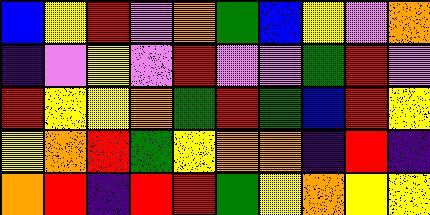[["blue", "yellow", "red", "violet", "orange", "green", "blue", "yellow", "violet", "orange"], ["indigo", "violet", "yellow", "violet", "red", "violet", "violet", "green", "red", "violet"], ["red", "yellow", "yellow", "orange", "green", "red", "green", "blue", "red", "yellow"], ["yellow", "orange", "red", "green", "yellow", "orange", "orange", "indigo", "red", "indigo"], ["orange", "red", "indigo", "red", "red", "green", "yellow", "orange", "yellow", "yellow"]]